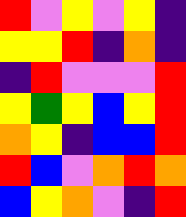[["red", "violet", "yellow", "violet", "yellow", "indigo"], ["yellow", "yellow", "red", "indigo", "orange", "indigo"], ["indigo", "red", "violet", "violet", "violet", "red"], ["yellow", "green", "yellow", "blue", "yellow", "red"], ["orange", "yellow", "indigo", "blue", "blue", "red"], ["red", "blue", "violet", "orange", "red", "orange"], ["blue", "yellow", "orange", "violet", "indigo", "red"]]